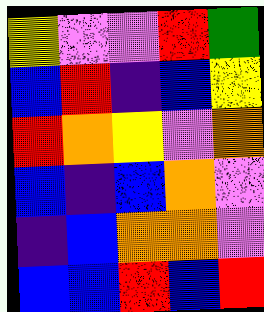[["yellow", "violet", "violet", "red", "green"], ["blue", "red", "indigo", "blue", "yellow"], ["red", "orange", "yellow", "violet", "orange"], ["blue", "indigo", "blue", "orange", "violet"], ["indigo", "blue", "orange", "orange", "violet"], ["blue", "blue", "red", "blue", "red"]]